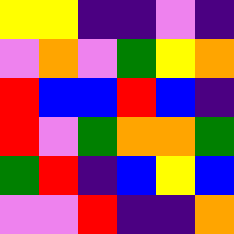[["yellow", "yellow", "indigo", "indigo", "violet", "indigo"], ["violet", "orange", "violet", "green", "yellow", "orange"], ["red", "blue", "blue", "red", "blue", "indigo"], ["red", "violet", "green", "orange", "orange", "green"], ["green", "red", "indigo", "blue", "yellow", "blue"], ["violet", "violet", "red", "indigo", "indigo", "orange"]]